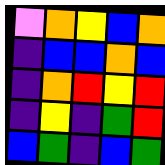[["violet", "orange", "yellow", "blue", "orange"], ["indigo", "blue", "blue", "orange", "blue"], ["indigo", "orange", "red", "yellow", "red"], ["indigo", "yellow", "indigo", "green", "red"], ["blue", "green", "indigo", "blue", "green"]]